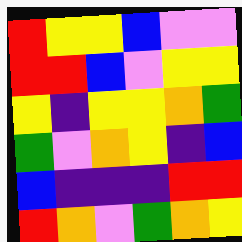[["red", "yellow", "yellow", "blue", "violet", "violet"], ["red", "red", "blue", "violet", "yellow", "yellow"], ["yellow", "indigo", "yellow", "yellow", "orange", "green"], ["green", "violet", "orange", "yellow", "indigo", "blue"], ["blue", "indigo", "indigo", "indigo", "red", "red"], ["red", "orange", "violet", "green", "orange", "yellow"]]